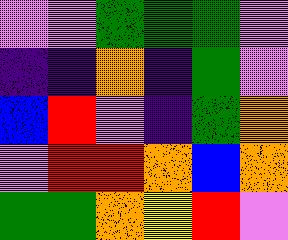[["violet", "violet", "green", "green", "green", "violet"], ["indigo", "indigo", "orange", "indigo", "green", "violet"], ["blue", "red", "violet", "indigo", "green", "orange"], ["violet", "red", "red", "orange", "blue", "orange"], ["green", "green", "orange", "yellow", "red", "violet"]]